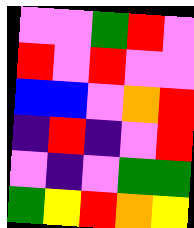[["violet", "violet", "green", "red", "violet"], ["red", "violet", "red", "violet", "violet"], ["blue", "blue", "violet", "orange", "red"], ["indigo", "red", "indigo", "violet", "red"], ["violet", "indigo", "violet", "green", "green"], ["green", "yellow", "red", "orange", "yellow"]]